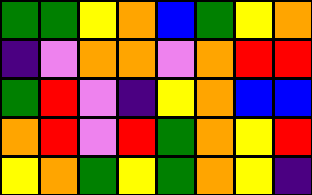[["green", "green", "yellow", "orange", "blue", "green", "yellow", "orange"], ["indigo", "violet", "orange", "orange", "violet", "orange", "red", "red"], ["green", "red", "violet", "indigo", "yellow", "orange", "blue", "blue"], ["orange", "red", "violet", "red", "green", "orange", "yellow", "red"], ["yellow", "orange", "green", "yellow", "green", "orange", "yellow", "indigo"]]